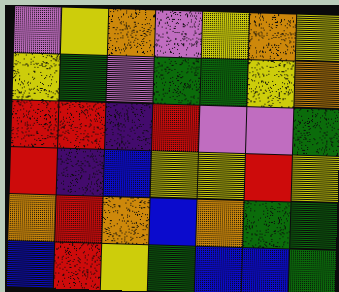[["violet", "yellow", "orange", "violet", "yellow", "orange", "yellow"], ["yellow", "green", "violet", "green", "green", "yellow", "orange"], ["red", "red", "indigo", "red", "violet", "violet", "green"], ["red", "indigo", "blue", "yellow", "yellow", "red", "yellow"], ["orange", "red", "orange", "blue", "orange", "green", "green"], ["blue", "red", "yellow", "green", "blue", "blue", "green"]]